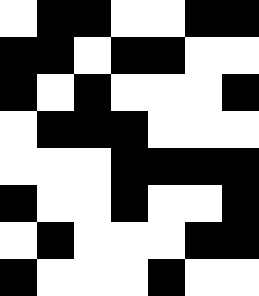[["white", "black", "black", "white", "white", "black", "black"], ["black", "black", "white", "black", "black", "white", "white"], ["black", "white", "black", "white", "white", "white", "black"], ["white", "black", "black", "black", "white", "white", "white"], ["white", "white", "white", "black", "black", "black", "black"], ["black", "white", "white", "black", "white", "white", "black"], ["white", "black", "white", "white", "white", "black", "black"], ["black", "white", "white", "white", "black", "white", "white"]]